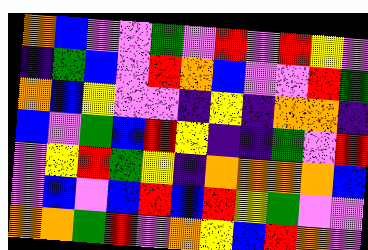[["orange", "blue", "violet", "violet", "green", "violet", "red", "violet", "red", "yellow", "violet"], ["indigo", "green", "blue", "violet", "red", "orange", "blue", "violet", "violet", "red", "green"], ["orange", "blue", "yellow", "violet", "violet", "indigo", "yellow", "indigo", "orange", "orange", "indigo"], ["blue", "violet", "green", "blue", "red", "yellow", "indigo", "indigo", "green", "violet", "red"], ["violet", "yellow", "red", "green", "yellow", "indigo", "orange", "orange", "orange", "orange", "blue"], ["violet", "blue", "violet", "blue", "red", "blue", "red", "yellow", "green", "violet", "violet"], ["orange", "orange", "green", "red", "violet", "orange", "yellow", "blue", "red", "orange", "violet"]]